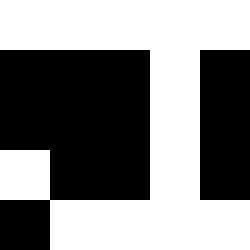[["white", "white", "white", "white", "white"], ["black", "black", "black", "white", "black"], ["black", "black", "black", "white", "black"], ["white", "black", "black", "white", "black"], ["black", "white", "white", "white", "white"]]